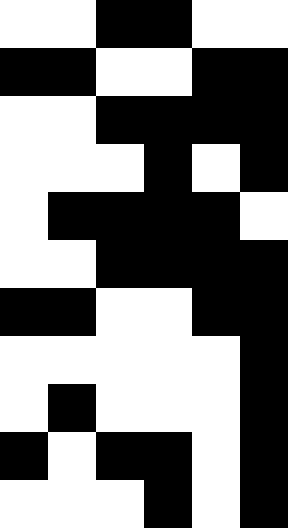[["white", "white", "black", "black", "white", "white"], ["black", "black", "white", "white", "black", "black"], ["white", "white", "black", "black", "black", "black"], ["white", "white", "white", "black", "white", "black"], ["white", "black", "black", "black", "black", "white"], ["white", "white", "black", "black", "black", "black"], ["black", "black", "white", "white", "black", "black"], ["white", "white", "white", "white", "white", "black"], ["white", "black", "white", "white", "white", "black"], ["black", "white", "black", "black", "white", "black"], ["white", "white", "white", "black", "white", "black"]]